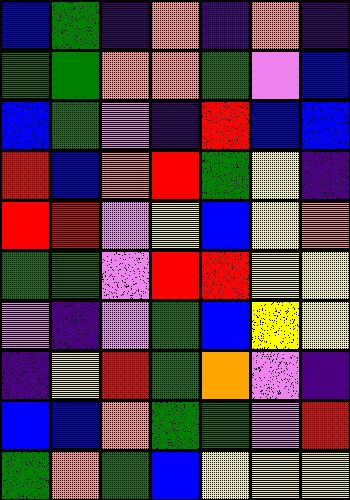[["blue", "green", "indigo", "orange", "indigo", "orange", "indigo"], ["green", "green", "orange", "orange", "green", "violet", "blue"], ["blue", "green", "violet", "indigo", "red", "blue", "blue"], ["red", "blue", "orange", "red", "green", "yellow", "indigo"], ["red", "red", "violet", "yellow", "blue", "yellow", "orange"], ["green", "green", "violet", "red", "red", "yellow", "yellow"], ["violet", "indigo", "violet", "green", "blue", "yellow", "yellow"], ["indigo", "yellow", "red", "green", "orange", "violet", "indigo"], ["blue", "blue", "orange", "green", "green", "violet", "red"], ["green", "orange", "green", "blue", "yellow", "yellow", "yellow"]]